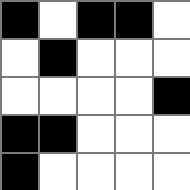[["black", "white", "black", "black", "white"], ["white", "black", "white", "white", "white"], ["white", "white", "white", "white", "black"], ["black", "black", "white", "white", "white"], ["black", "white", "white", "white", "white"]]